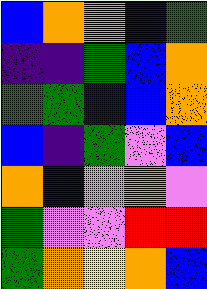[["blue", "orange", "orange", "blue", "green"], ["indigo", "indigo", "green", "blue", "orange"], ["green", "green", "blue", "blue", "orange"], ["blue", "indigo", "green", "violet", "blue"], ["orange", "blue", "violet", "orange", "violet"], ["green", "violet", "violet", "red", "red"], ["green", "orange", "yellow", "orange", "blue"]]